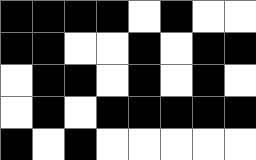[["black", "black", "black", "black", "white", "black", "white", "white"], ["black", "black", "white", "white", "black", "white", "black", "black"], ["white", "black", "black", "white", "black", "white", "black", "white"], ["white", "black", "white", "black", "black", "black", "black", "black"], ["black", "white", "black", "white", "white", "white", "white", "white"]]